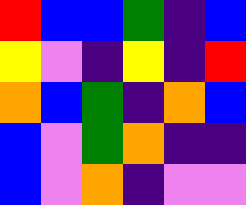[["red", "blue", "blue", "green", "indigo", "blue"], ["yellow", "violet", "indigo", "yellow", "indigo", "red"], ["orange", "blue", "green", "indigo", "orange", "blue"], ["blue", "violet", "green", "orange", "indigo", "indigo"], ["blue", "violet", "orange", "indigo", "violet", "violet"]]